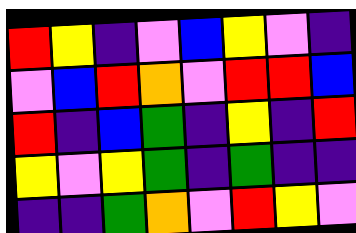[["red", "yellow", "indigo", "violet", "blue", "yellow", "violet", "indigo"], ["violet", "blue", "red", "orange", "violet", "red", "red", "blue"], ["red", "indigo", "blue", "green", "indigo", "yellow", "indigo", "red"], ["yellow", "violet", "yellow", "green", "indigo", "green", "indigo", "indigo"], ["indigo", "indigo", "green", "orange", "violet", "red", "yellow", "violet"]]